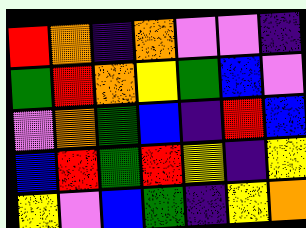[["red", "orange", "indigo", "orange", "violet", "violet", "indigo"], ["green", "red", "orange", "yellow", "green", "blue", "violet"], ["violet", "orange", "green", "blue", "indigo", "red", "blue"], ["blue", "red", "green", "red", "yellow", "indigo", "yellow"], ["yellow", "violet", "blue", "green", "indigo", "yellow", "orange"]]